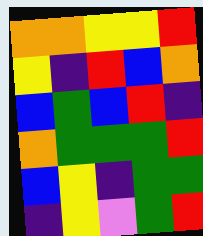[["orange", "orange", "yellow", "yellow", "red"], ["yellow", "indigo", "red", "blue", "orange"], ["blue", "green", "blue", "red", "indigo"], ["orange", "green", "green", "green", "red"], ["blue", "yellow", "indigo", "green", "green"], ["indigo", "yellow", "violet", "green", "red"]]